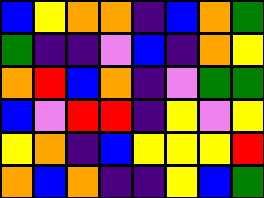[["blue", "yellow", "orange", "orange", "indigo", "blue", "orange", "green"], ["green", "indigo", "indigo", "violet", "blue", "indigo", "orange", "yellow"], ["orange", "red", "blue", "orange", "indigo", "violet", "green", "green"], ["blue", "violet", "red", "red", "indigo", "yellow", "violet", "yellow"], ["yellow", "orange", "indigo", "blue", "yellow", "yellow", "yellow", "red"], ["orange", "blue", "orange", "indigo", "indigo", "yellow", "blue", "green"]]